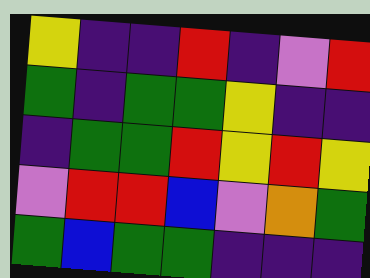[["yellow", "indigo", "indigo", "red", "indigo", "violet", "red"], ["green", "indigo", "green", "green", "yellow", "indigo", "indigo"], ["indigo", "green", "green", "red", "yellow", "red", "yellow"], ["violet", "red", "red", "blue", "violet", "orange", "green"], ["green", "blue", "green", "green", "indigo", "indigo", "indigo"]]